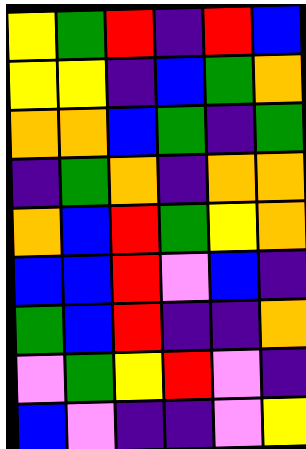[["yellow", "green", "red", "indigo", "red", "blue"], ["yellow", "yellow", "indigo", "blue", "green", "orange"], ["orange", "orange", "blue", "green", "indigo", "green"], ["indigo", "green", "orange", "indigo", "orange", "orange"], ["orange", "blue", "red", "green", "yellow", "orange"], ["blue", "blue", "red", "violet", "blue", "indigo"], ["green", "blue", "red", "indigo", "indigo", "orange"], ["violet", "green", "yellow", "red", "violet", "indigo"], ["blue", "violet", "indigo", "indigo", "violet", "yellow"]]